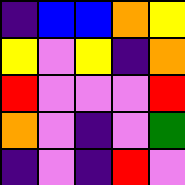[["indigo", "blue", "blue", "orange", "yellow"], ["yellow", "violet", "yellow", "indigo", "orange"], ["red", "violet", "violet", "violet", "red"], ["orange", "violet", "indigo", "violet", "green"], ["indigo", "violet", "indigo", "red", "violet"]]